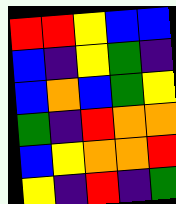[["red", "red", "yellow", "blue", "blue"], ["blue", "indigo", "yellow", "green", "indigo"], ["blue", "orange", "blue", "green", "yellow"], ["green", "indigo", "red", "orange", "orange"], ["blue", "yellow", "orange", "orange", "red"], ["yellow", "indigo", "red", "indigo", "green"]]